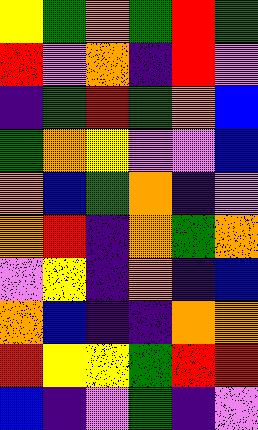[["yellow", "green", "orange", "green", "red", "green"], ["red", "violet", "orange", "indigo", "red", "violet"], ["indigo", "green", "red", "green", "orange", "blue"], ["green", "orange", "yellow", "violet", "violet", "blue"], ["orange", "blue", "green", "orange", "indigo", "violet"], ["orange", "red", "indigo", "orange", "green", "orange"], ["violet", "yellow", "indigo", "orange", "indigo", "blue"], ["orange", "blue", "indigo", "indigo", "orange", "orange"], ["red", "yellow", "yellow", "green", "red", "red"], ["blue", "indigo", "violet", "green", "indigo", "violet"]]